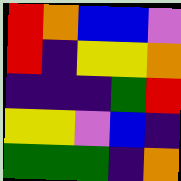[["red", "orange", "blue", "blue", "violet"], ["red", "indigo", "yellow", "yellow", "orange"], ["indigo", "indigo", "indigo", "green", "red"], ["yellow", "yellow", "violet", "blue", "indigo"], ["green", "green", "green", "indigo", "orange"]]